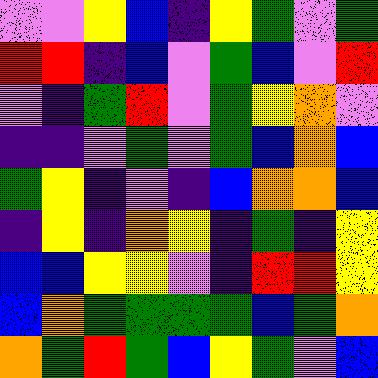[["violet", "violet", "yellow", "blue", "indigo", "yellow", "green", "violet", "green"], ["red", "red", "indigo", "blue", "violet", "green", "blue", "violet", "red"], ["violet", "indigo", "green", "red", "violet", "green", "yellow", "orange", "violet"], ["indigo", "indigo", "violet", "green", "violet", "green", "blue", "orange", "blue"], ["green", "yellow", "indigo", "violet", "indigo", "blue", "orange", "orange", "blue"], ["indigo", "yellow", "indigo", "orange", "yellow", "indigo", "green", "indigo", "yellow"], ["blue", "blue", "yellow", "yellow", "violet", "indigo", "red", "red", "yellow"], ["blue", "orange", "green", "green", "green", "green", "blue", "green", "orange"], ["orange", "green", "red", "green", "blue", "yellow", "green", "violet", "blue"]]